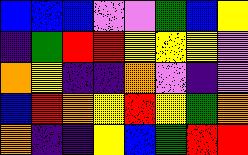[["blue", "blue", "blue", "violet", "violet", "green", "blue", "yellow"], ["indigo", "green", "red", "red", "yellow", "yellow", "yellow", "violet"], ["orange", "yellow", "indigo", "indigo", "orange", "violet", "indigo", "violet"], ["blue", "red", "orange", "yellow", "red", "yellow", "green", "orange"], ["orange", "indigo", "indigo", "yellow", "blue", "green", "red", "red"]]